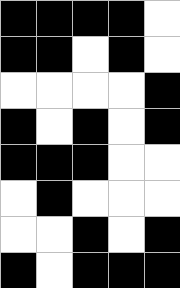[["black", "black", "black", "black", "white"], ["black", "black", "white", "black", "white"], ["white", "white", "white", "white", "black"], ["black", "white", "black", "white", "black"], ["black", "black", "black", "white", "white"], ["white", "black", "white", "white", "white"], ["white", "white", "black", "white", "black"], ["black", "white", "black", "black", "black"]]